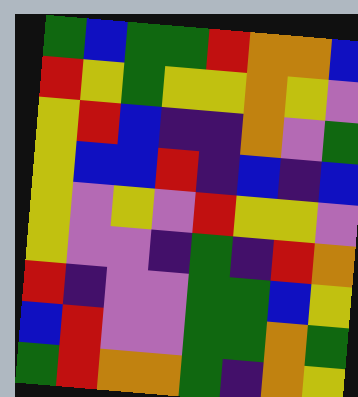[["green", "blue", "green", "green", "red", "orange", "orange", "blue"], ["red", "yellow", "green", "yellow", "yellow", "orange", "yellow", "violet"], ["yellow", "red", "blue", "indigo", "indigo", "orange", "violet", "green"], ["yellow", "blue", "blue", "red", "indigo", "blue", "indigo", "blue"], ["yellow", "violet", "yellow", "violet", "red", "yellow", "yellow", "violet"], ["yellow", "violet", "violet", "indigo", "green", "indigo", "red", "orange"], ["red", "indigo", "violet", "violet", "green", "green", "blue", "yellow"], ["blue", "red", "violet", "violet", "green", "green", "orange", "green"], ["green", "red", "orange", "orange", "green", "indigo", "orange", "yellow"]]